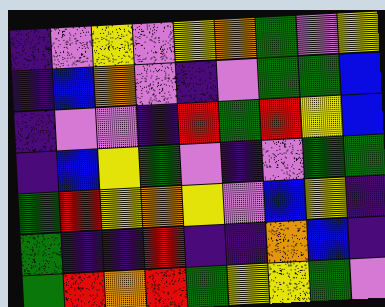[["indigo", "violet", "yellow", "violet", "yellow", "orange", "green", "violet", "yellow"], ["indigo", "blue", "orange", "violet", "indigo", "violet", "green", "green", "blue"], ["indigo", "violet", "violet", "indigo", "red", "green", "red", "yellow", "blue"], ["indigo", "blue", "yellow", "green", "violet", "indigo", "violet", "green", "green"], ["green", "red", "yellow", "orange", "yellow", "violet", "blue", "yellow", "indigo"], ["green", "indigo", "indigo", "red", "indigo", "indigo", "orange", "blue", "indigo"], ["green", "red", "orange", "red", "green", "yellow", "yellow", "green", "violet"]]